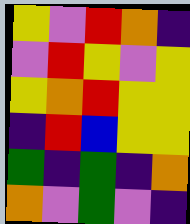[["yellow", "violet", "red", "orange", "indigo"], ["violet", "red", "yellow", "violet", "yellow"], ["yellow", "orange", "red", "yellow", "yellow"], ["indigo", "red", "blue", "yellow", "yellow"], ["green", "indigo", "green", "indigo", "orange"], ["orange", "violet", "green", "violet", "indigo"]]